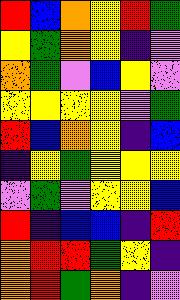[["red", "blue", "orange", "yellow", "red", "green"], ["yellow", "green", "orange", "yellow", "indigo", "violet"], ["orange", "green", "violet", "blue", "yellow", "violet"], ["yellow", "yellow", "yellow", "yellow", "violet", "green"], ["red", "blue", "orange", "yellow", "indigo", "blue"], ["indigo", "yellow", "green", "yellow", "yellow", "yellow"], ["violet", "green", "violet", "yellow", "yellow", "blue"], ["red", "indigo", "blue", "blue", "indigo", "red"], ["orange", "red", "red", "green", "yellow", "indigo"], ["orange", "red", "green", "orange", "indigo", "violet"]]